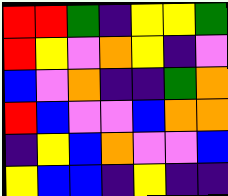[["red", "red", "green", "indigo", "yellow", "yellow", "green"], ["red", "yellow", "violet", "orange", "yellow", "indigo", "violet"], ["blue", "violet", "orange", "indigo", "indigo", "green", "orange"], ["red", "blue", "violet", "violet", "blue", "orange", "orange"], ["indigo", "yellow", "blue", "orange", "violet", "violet", "blue"], ["yellow", "blue", "blue", "indigo", "yellow", "indigo", "indigo"]]